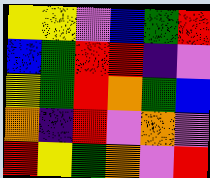[["yellow", "yellow", "violet", "blue", "green", "red"], ["blue", "green", "red", "red", "indigo", "violet"], ["yellow", "green", "red", "orange", "green", "blue"], ["orange", "indigo", "red", "violet", "orange", "violet"], ["red", "yellow", "green", "orange", "violet", "red"]]